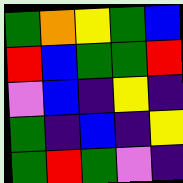[["green", "orange", "yellow", "green", "blue"], ["red", "blue", "green", "green", "red"], ["violet", "blue", "indigo", "yellow", "indigo"], ["green", "indigo", "blue", "indigo", "yellow"], ["green", "red", "green", "violet", "indigo"]]